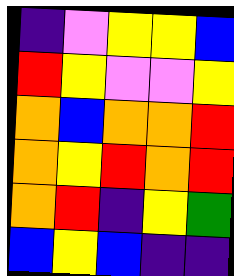[["indigo", "violet", "yellow", "yellow", "blue"], ["red", "yellow", "violet", "violet", "yellow"], ["orange", "blue", "orange", "orange", "red"], ["orange", "yellow", "red", "orange", "red"], ["orange", "red", "indigo", "yellow", "green"], ["blue", "yellow", "blue", "indigo", "indigo"]]